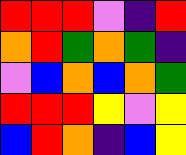[["red", "red", "red", "violet", "indigo", "red"], ["orange", "red", "green", "orange", "green", "indigo"], ["violet", "blue", "orange", "blue", "orange", "green"], ["red", "red", "red", "yellow", "violet", "yellow"], ["blue", "red", "orange", "indigo", "blue", "yellow"]]